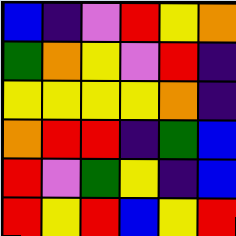[["blue", "indigo", "violet", "red", "yellow", "orange"], ["green", "orange", "yellow", "violet", "red", "indigo"], ["yellow", "yellow", "yellow", "yellow", "orange", "indigo"], ["orange", "red", "red", "indigo", "green", "blue"], ["red", "violet", "green", "yellow", "indigo", "blue"], ["red", "yellow", "red", "blue", "yellow", "red"]]